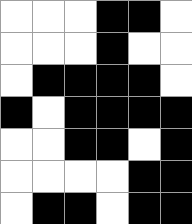[["white", "white", "white", "black", "black", "white"], ["white", "white", "white", "black", "white", "white"], ["white", "black", "black", "black", "black", "white"], ["black", "white", "black", "black", "black", "black"], ["white", "white", "black", "black", "white", "black"], ["white", "white", "white", "white", "black", "black"], ["white", "black", "black", "white", "black", "black"]]